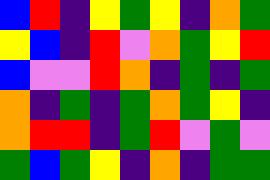[["blue", "red", "indigo", "yellow", "green", "yellow", "indigo", "orange", "green"], ["yellow", "blue", "indigo", "red", "violet", "orange", "green", "yellow", "red"], ["blue", "violet", "violet", "red", "orange", "indigo", "green", "indigo", "green"], ["orange", "indigo", "green", "indigo", "green", "orange", "green", "yellow", "indigo"], ["orange", "red", "red", "indigo", "green", "red", "violet", "green", "violet"], ["green", "blue", "green", "yellow", "indigo", "orange", "indigo", "green", "green"]]